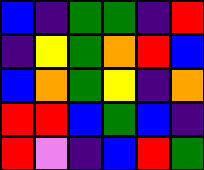[["blue", "indigo", "green", "green", "indigo", "red"], ["indigo", "yellow", "green", "orange", "red", "blue"], ["blue", "orange", "green", "yellow", "indigo", "orange"], ["red", "red", "blue", "green", "blue", "indigo"], ["red", "violet", "indigo", "blue", "red", "green"]]